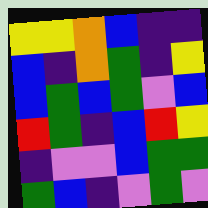[["yellow", "yellow", "orange", "blue", "indigo", "indigo"], ["blue", "indigo", "orange", "green", "indigo", "yellow"], ["blue", "green", "blue", "green", "violet", "blue"], ["red", "green", "indigo", "blue", "red", "yellow"], ["indigo", "violet", "violet", "blue", "green", "green"], ["green", "blue", "indigo", "violet", "green", "violet"]]